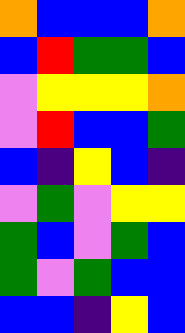[["orange", "blue", "blue", "blue", "orange"], ["blue", "red", "green", "green", "blue"], ["violet", "yellow", "yellow", "yellow", "orange"], ["violet", "red", "blue", "blue", "green"], ["blue", "indigo", "yellow", "blue", "indigo"], ["violet", "green", "violet", "yellow", "yellow"], ["green", "blue", "violet", "green", "blue"], ["green", "violet", "green", "blue", "blue"], ["blue", "blue", "indigo", "yellow", "blue"]]